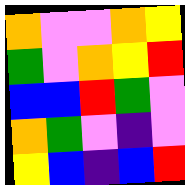[["orange", "violet", "violet", "orange", "yellow"], ["green", "violet", "orange", "yellow", "red"], ["blue", "blue", "red", "green", "violet"], ["orange", "green", "violet", "indigo", "violet"], ["yellow", "blue", "indigo", "blue", "red"]]